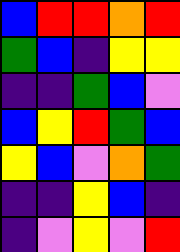[["blue", "red", "red", "orange", "red"], ["green", "blue", "indigo", "yellow", "yellow"], ["indigo", "indigo", "green", "blue", "violet"], ["blue", "yellow", "red", "green", "blue"], ["yellow", "blue", "violet", "orange", "green"], ["indigo", "indigo", "yellow", "blue", "indigo"], ["indigo", "violet", "yellow", "violet", "red"]]